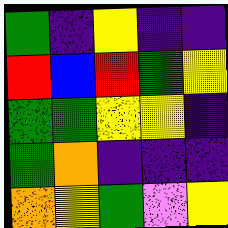[["green", "indigo", "yellow", "indigo", "indigo"], ["red", "blue", "red", "green", "yellow"], ["green", "green", "yellow", "yellow", "indigo"], ["green", "orange", "indigo", "indigo", "indigo"], ["orange", "yellow", "green", "violet", "yellow"]]